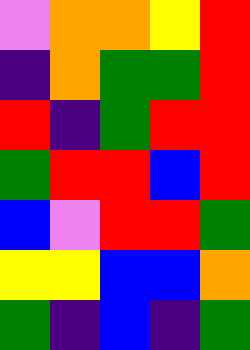[["violet", "orange", "orange", "yellow", "red"], ["indigo", "orange", "green", "green", "red"], ["red", "indigo", "green", "red", "red"], ["green", "red", "red", "blue", "red"], ["blue", "violet", "red", "red", "green"], ["yellow", "yellow", "blue", "blue", "orange"], ["green", "indigo", "blue", "indigo", "green"]]